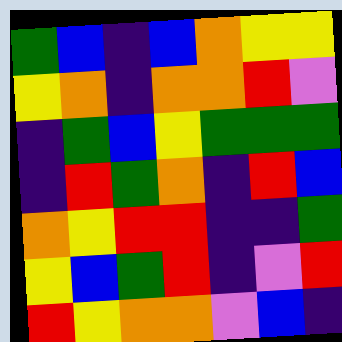[["green", "blue", "indigo", "blue", "orange", "yellow", "yellow"], ["yellow", "orange", "indigo", "orange", "orange", "red", "violet"], ["indigo", "green", "blue", "yellow", "green", "green", "green"], ["indigo", "red", "green", "orange", "indigo", "red", "blue"], ["orange", "yellow", "red", "red", "indigo", "indigo", "green"], ["yellow", "blue", "green", "red", "indigo", "violet", "red"], ["red", "yellow", "orange", "orange", "violet", "blue", "indigo"]]